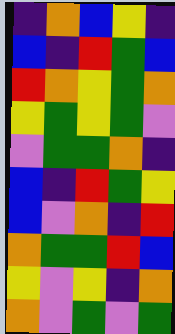[["indigo", "orange", "blue", "yellow", "indigo"], ["blue", "indigo", "red", "green", "blue"], ["red", "orange", "yellow", "green", "orange"], ["yellow", "green", "yellow", "green", "violet"], ["violet", "green", "green", "orange", "indigo"], ["blue", "indigo", "red", "green", "yellow"], ["blue", "violet", "orange", "indigo", "red"], ["orange", "green", "green", "red", "blue"], ["yellow", "violet", "yellow", "indigo", "orange"], ["orange", "violet", "green", "violet", "green"]]